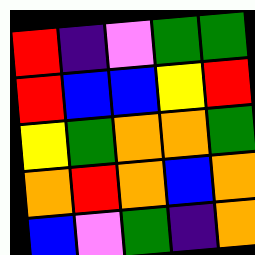[["red", "indigo", "violet", "green", "green"], ["red", "blue", "blue", "yellow", "red"], ["yellow", "green", "orange", "orange", "green"], ["orange", "red", "orange", "blue", "orange"], ["blue", "violet", "green", "indigo", "orange"]]